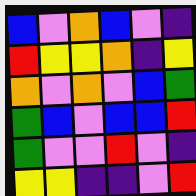[["blue", "violet", "orange", "blue", "violet", "indigo"], ["red", "yellow", "yellow", "orange", "indigo", "yellow"], ["orange", "violet", "orange", "violet", "blue", "green"], ["green", "blue", "violet", "blue", "blue", "red"], ["green", "violet", "violet", "red", "violet", "indigo"], ["yellow", "yellow", "indigo", "indigo", "violet", "red"]]